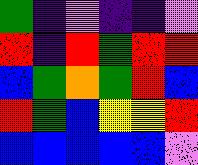[["green", "indigo", "violet", "indigo", "indigo", "violet"], ["red", "indigo", "red", "green", "red", "red"], ["blue", "green", "orange", "green", "red", "blue"], ["red", "green", "blue", "yellow", "yellow", "red"], ["blue", "blue", "blue", "blue", "blue", "violet"]]